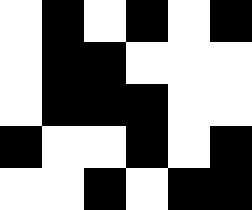[["white", "black", "white", "black", "white", "black"], ["white", "black", "black", "white", "white", "white"], ["white", "black", "black", "black", "white", "white"], ["black", "white", "white", "black", "white", "black"], ["white", "white", "black", "white", "black", "black"]]